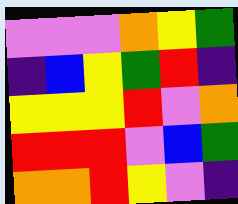[["violet", "violet", "violet", "orange", "yellow", "green"], ["indigo", "blue", "yellow", "green", "red", "indigo"], ["yellow", "yellow", "yellow", "red", "violet", "orange"], ["red", "red", "red", "violet", "blue", "green"], ["orange", "orange", "red", "yellow", "violet", "indigo"]]